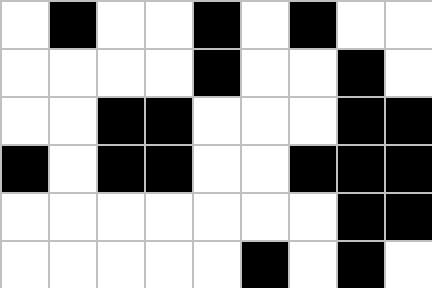[["white", "black", "white", "white", "black", "white", "black", "white", "white"], ["white", "white", "white", "white", "black", "white", "white", "black", "white"], ["white", "white", "black", "black", "white", "white", "white", "black", "black"], ["black", "white", "black", "black", "white", "white", "black", "black", "black"], ["white", "white", "white", "white", "white", "white", "white", "black", "black"], ["white", "white", "white", "white", "white", "black", "white", "black", "white"]]